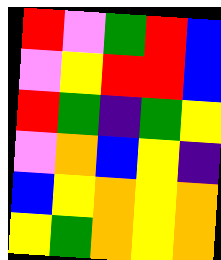[["red", "violet", "green", "red", "blue"], ["violet", "yellow", "red", "red", "blue"], ["red", "green", "indigo", "green", "yellow"], ["violet", "orange", "blue", "yellow", "indigo"], ["blue", "yellow", "orange", "yellow", "orange"], ["yellow", "green", "orange", "yellow", "orange"]]